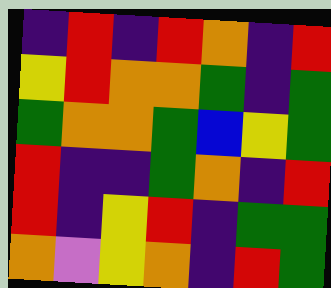[["indigo", "red", "indigo", "red", "orange", "indigo", "red"], ["yellow", "red", "orange", "orange", "green", "indigo", "green"], ["green", "orange", "orange", "green", "blue", "yellow", "green"], ["red", "indigo", "indigo", "green", "orange", "indigo", "red"], ["red", "indigo", "yellow", "red", "indigo", "green", "green"], ["orange", "violet", "yellow", "orange", "indigo", "red", "green"]]